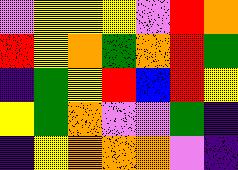[["violet", "yellow", "yellow", "yellow", "violet", "red", "orange"], ["red", "yellow", "orange", "green", "orange", "red", "green"], ["indigo", "green", "yellow", "red", "blue", "red", "yellow"], ["yellow", "green", "orange", "violet", "violet", "green", "indigo"], ["indigo", "yellow", "orange", "orange", "orange", "violet", "indigo"]]